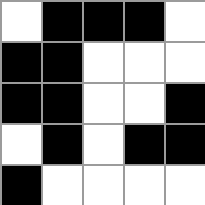[["white", "black", "black", "black", "white"], ["black", "black", "white", "white", "white"], ["black", "black", "white", "white", "black"], ["white", "black", "white", "black", "black"], ["black", "white", "white", "white", "white"]]